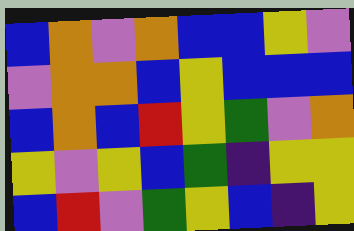[["blue", "orange", "violet", "orange", "blue", "blue", "yellow", "violet"], ["violet", "orange", "orange", "blue", "yellow", "blue", "blue", "blue"], ["blue", "orange", "blue", "red", "yellow", "green", "violet", "orange"], ["yellow", "violet", "yellow", "blue", "green", "indigo", "yellow", "yellow"], ["blue", "red", "violet", "green", "yellow", "blue", "indigo", "yellow"]]